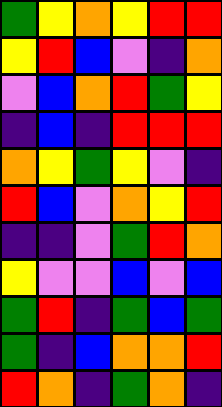[["green", "yellow", "orange", "yellow", "red", "red"], ["yellow", "red", "blue", "violet", "indigo", "orange"], ["violet", "blue", "orange", "red", "green", "yellow"], ["indigo", "blue", "indigo", "red", "red", "red"], ["orange", "yellow", "green", "yellow", "violet", "indigo"], ["red", "blue", "violet", "orange", "yellow", "red"], ["indigo", "indigo", "violet", "green", "red", "orange"], ["yellow", "violet", "violet", "blue", "violet", "blue"], ["green", "red", "indigo", "green", "blue", "green"], ["green", "indigo", "blue", "orange", "orange", "red"], ["red", "orange", "indigo", "green", "orange", "indigo"]]